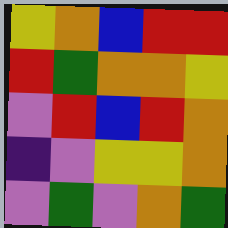[["yellow", "orange", "blue", "red", "red"], ["red", "green", "orange", "orange", "yellow"], ["violet", "red", "blue", "red", "orange"], ["indigo", "violet", "yellow", "yellow", "orange"], ["violet", "green", "violet", "orange", "green"]]